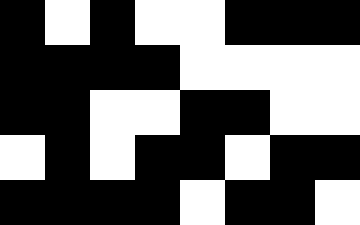[["black", "white", "black", "white", "white", "black", "black", "black"], ["black", "black", "black", "black", "white", "white", "white", "white"], ["black", "black", "white", "white", "black", "black", "white", "white"], ["white", "black", "white", "black", "black", "white", "black", "black"], ["black", "black", "black", "black", "white", "black", "black", "white"]]